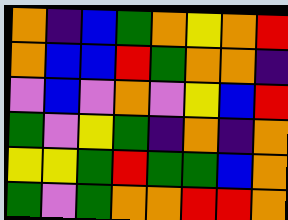[["orange", "indigo", "blue", "green", "orange", "yellow", "orange", "red"], ["orange", "blue", "blue", "red", "green", "orange", "orange", "indigo"], ["violet", "blue", "violet", "orange", "violet", "yellow", "blue", "red"], ["green", "violet", "yellow", "green", "indigo", "orange", "indigo", "orange"], ["yellow", "yellow", "green", "red", "green", "green", "blue", "orange"], ["green", "violet", "green", "orange", "orange", "red", "red", "orange"]]